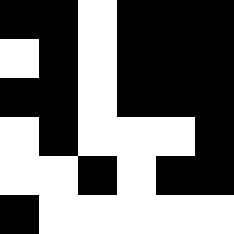[["black", "black", "white", "black", "black", "black"], ["white", "black", "white", "black", "black", "black"], ["black", "black", "white", "black", "black", "black"], ["white", "black", "white", "white", "white", "black"], ["white", "white", "black", "white", "black", "black"], ["black", "white", "white", "white", "white", "white"]]